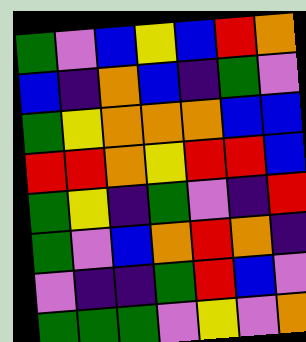[["green", "violet", "blue", "yellow", "blue", "red", "orange"], ["blue", "indigo", "orange", "blue", "indigo", "green", "violet"], ["green", "yellow", "orange", "orange", "orange", "blue", "blue"], ["red", "red", "orange", "yellow", "red", "red", "blue"], ["green", "yellow", "indigo", "green", "violet", "indigo", "red"], ["green", "violet", "blue", "orange", "red", "orange", "indigo"], ["violet", "indigo", "indigo", "green", "red", "blue", "violet"], ["green", "green", "green", "violet", "yellow", "violet", "orange"]]